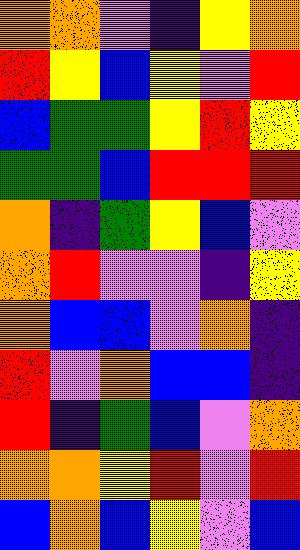[["orange", "orange", "violet", "indigo", "yellow", "orange"], ["red", "yellow", "blue", "yellow", "violet", "red"], ["blue", "green", "green", "yellow", "red", "yellow"], ["green", "green", "blue", "red", "red", "red"], ["orange", "indigo", "green", "yellow", "blue", "violet"], ["orange", "red", "violet", "violet", "indigo", "yellow"], ["orange", "blue", "blue", "violet", "orange", "indigo"], ["red", "violet", "orange", "blue", "blue", "indigo"], ["red", "indigo", "green", "blue", "violet", "orange"], ["orange", "orange", "yellow", "red", "violet", "red"], ["blue", "orange", "blue", "yellow", "violet", "blue"]]